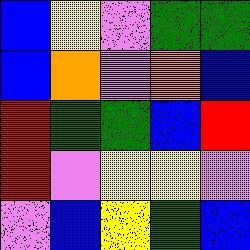[["blue", "yellow", "violet", "green", "green"], ["blue", "orange", "violet", "orange", "blue"], ["red", "green", "green", "blue", "red"], ["red", "violet", "yellow", "yellow", "violet"], ["violet", "blue", "yellow", "green", "blue"]]